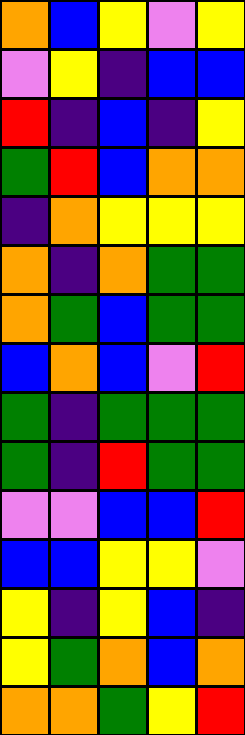[["orange", "blue", "yellow", "violet", "yellow"], ["violet", "yellow", "indigo", "blue", "blue"], ["red", "indigo", "blue", "indigo", "yellow"], ["green", "red", "blue", "orange", "orange"], ["indigo", "orange", "yellow", "yellow", "yellow"], ["orange", "indigo", "orange", "green", "green"], ["orange", "green", "blue", "green", "green"], ["blue", "orange", "blue", "violet", "red"], ["green", "indigo", "green", "green", "green"], ["green", "indigo", "red", "green", "green"], ["violet", "violet", "blue", "blue", "red"], ["blue", "blue", "yellow", "yellow", "violet"], ["yellow", "indigo", "yellow", "blue", "indigo"], ["yellow", "green", "orange", "blue", "orange"], ["orange", "orange", "green", "yellow", "red"]]